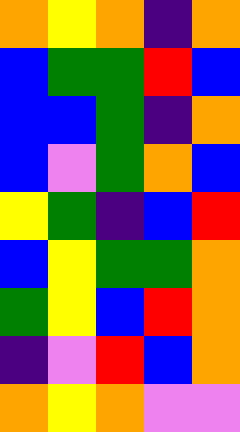[["orange", "yellow", "orange", "indigo", "orange"], ["blue", "green", "green", "red", "blue"], ["blue", "blue", "green", "indigo", "orange"], ["blue", "violet", "green", "orange", "blue"], ["yellow", "green", "indigo", "blue", "red"], ["blue", "yellow", "green", "green", "orange"], ["green", "yellow", "blue", "red", "orange"], ["indigo", "violet", "red", "blue", "orange"], ["orange", "yellow", "orange", "violet", "violet"]]